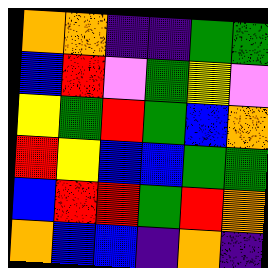[["orange", "orange", "indigo", "indigo", "green", "green"], ["blue", "red", "violet", "green", "yellow", "violet"], ["yellow", "green", "red", "green", "blue", "orange"], ["red", "yellow", "blue", "blue", "green", "green"], ["blue", "red", "red", "green", "red", "orange"], ["orange", "blue", "blue", "indigo", "orange", "indigo"]]